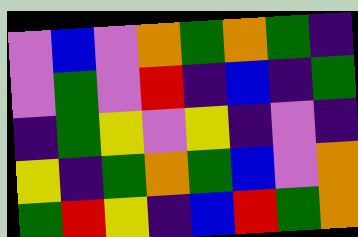[["violet", "blue", "violet", "orange", "green", "orange", "green", "indigo"], ["violet", "green", "violet", "red", "indigo", "blue", "indigo", "green"], ["indigo", "green", "yellow", "violet", "yellow", "indigo", "violet", "indigo"], ["yellow", "indigo", "green", "orange", "green", "blue", "violet", "orange"], ["green", "red", "yellow", "indigo", "blue", "red", "green", "orange"]]